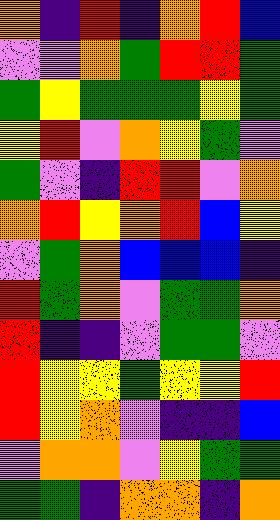[["orange", "indigo", "red", "indigo", "orange", "red", "blue"], ["violet", "violet", "orange", "green", "red", "red", "green"], ["green", "yellow", "green", "green", "green", "yellow", "green"], ["yellow", "red", "violet", "orange", "yellow", "green", "violet"], ["green", "violet", "indigo", "red", "red", "violet", "orange"], ["orange", "red", "yellow", "orange", "red", "blue", "yellow"], ["violet", "green", "orange", "blue", "blue", "blue", "indigo"], ["red", "green", "orange", "violet", "green", "green", "orange"], ["red", "indigo", "indigo", "violet", "green", "green", "violet"], ["red", "yellow", "yellow", "green", "yellow", "yellow", "red"], ["red", "yellow", "orange", "violet", "indigo", "indigo", "blue"], ["violet", "orange", "orange", "violet", "yellow", "green", "green"], ["green", "green", "indigo", "orange", "orange", "indigo", "orange"]]